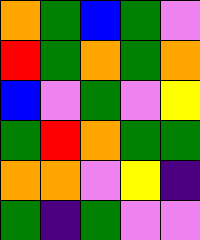[["orange", "green", "blue", "green", "violet"], ["red", "green", "orange", "green", "orange"], ["blue", "violet", "green", "violet", "yellow"], ["green", "red", "orange", "green", "green"], ["orange", "orange", "violet", "yellow", "indigo"], ["green", "indigo", "green", "violet", "violet"]]